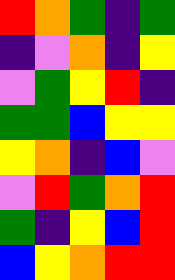[["red", "orange", "green", "indigo", "green"], ["indigo", "violet", "orange", "indigo", "yellow"], ["violet", "green", "yellow", "red", "indigo"], ["green", "green", "blue", "yellow", "yellow"], ["yellow", "orange", "indigo", "blue", "violet"], ["violet", "red", "green", "orange", "red"], ["green", "indigo", "yellow", "blue", "red"], ["blue", "yellow", "orange", "red", "red"]]